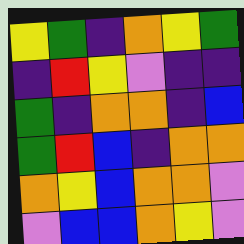[["yellow", "green", "indigo", "orange", "yellow", "green"], ["indigo", "red", "yellow", "violet", "indigo", "indigo"], ["green", "indigo", "orange", "orange", "indigo", "blue"], ["green", "red", "blue", "indigo", "orange", "orange"], ["orange", "yellow", "blue", "orange", "orange", "violet"], ["violet", "blue", "blue", "orange", "yellow", "violet"]]